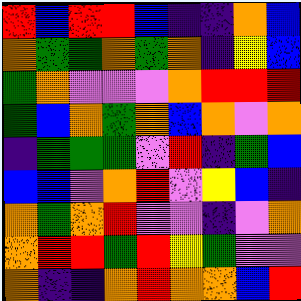[["red", "blue", "red", "red", "blue", "indigo", "indigo", "orange", "blue"], ["orange", "green", "green", "orange", "green", "orange", "indigo", "yellow", "blue"], ["green", "orange", "violet", "violet", "violet", "orange", "red", "red", "red"], ["green", "blue", "orange", "green", "orange", "blue", "orange", "violet", "orange"], ["indigo", "green", "green", "green", "violet", "red", "indigo", "green", "blue"], ["blue", "blue", "violet", "orange", "red", "violet", "yellow", "blue", "indigo"], ["orange", "green", "orange", "red", "violet", "violet", "indigo", "violet", "orange"], ["orange", "red", "red", "green", "red", "yellow", "green", "violet", "violet"], ["orange", "indigo", "indigo", "orange", "red", "orange", "orange", "blue", "red"]]